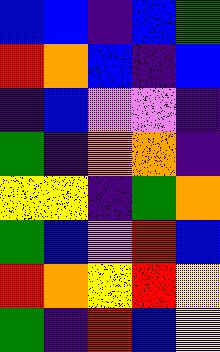[["blue", "blue", "indigo", "blue", "green"], ["red", "orange", "blue", "indigo", "blue"], ["indigo", "blue", "violet", "violet", "indigo"], ["green", "indigo", "orange", "orange", "indigo"], ["yellow", "yellow", "indigo", "green", "orange"], ["green", "blue", "violet", "red", "blue"], ["red", "orange", "yellow", "red", "yellow"], ["green", "indigo", "red", "blue", "yellow"]]